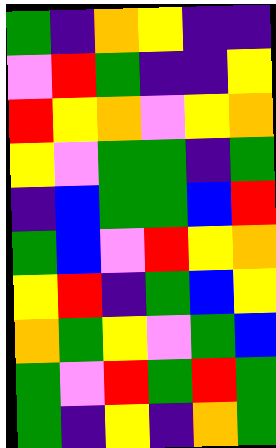[["green", "indigo", "orange", "yellow", "indigo", "indigo"], ["violet", "red", "green", "indigo", "indigo", "yellow"], ["red", "yellow", "orange", "violet", "yellow", "orange"], ["yellow", "violet", "green", "green", "indigo", "green"], ["indigo", "blue", "green", "green", "blue", "red"], ["green", "blue", "violet", "red", "yellow", "orange"], ["yellow", "red", "indigo", "green", "blue", "yellow"], ["orange", "green", "yellow", "violet", "green", "blue"], ["green", "violet", "red", "green", "red", "green"], ["green", "indigo", "yellow", "indigo", "orange", "green"]]